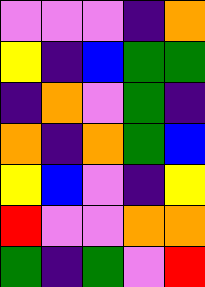[["violet", "violet", "violet", "indigo", "orange"], ["yellow", "indigo", "blue", "green", "green"], ["indigo", "orange", "violet", "green", "indigo"], ["orange", "indigo", "orange", "green", "blue"], ["yellow", "blue", "violet", "indigo", "yellow"], ["red", "violet", "violet", "orange", "orange"], ["green", "indigo", "green", "violet", "red"]]